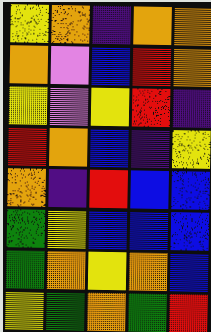[["yellow", "orange", "indigo", "orange", "orange"], ["orange", "violet", "blue", "red", "orange"], ["yellow", "violet", "yellow", "red", "indigo"], ["red", "orange", "blue", "indigo", "yellow"], ["orange", "indigo", "red", "blue", "blue"], ["green", "yellow", "blue", "blue", "blue"], ["green", "orange", "yellow", "orange", "blue"], ["yellow", "green", "orange", "green", "red"]]